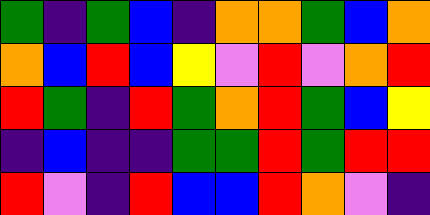[["green", "indigo", "green", "blue", "indigo", "orange", "orange", "green", "blue", "orange"], ["orange", "blue", "red", "blue", "yellow", "violet", "red", "violet", "orange", "red"], ["red", "green", "indigo", "red", "green", "orange", "red", "green", "blue", "yellow"], ["indigo", "blue", "indigo", "indigo", "green", "green", "red", "green", "red", "red"], ["red", "violet", "indigo", "red", "blue", "blue", "red", "orange", "violet", "indigo"]]